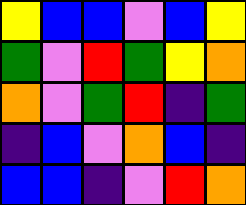[["yellow", "blue", "blue", "violet", "blue", "yellow"], ["green", "violet", "red", "green", "yellow", "orange"], ["orange", "violet", "green", "red", "indigo", "green"], ["indigo", "blue", "violet", "orange", "blue", "indigo"], ["blue", "blue", "indigo", "violet", "red", "orange"]]